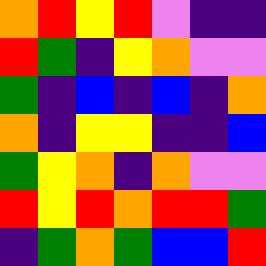[["orange", "red", "yellow", "red", "violet", "indigo", "indigo"], ["red", "green", "indigo", "yellow", "orange", "violet", "violet"], ["green", "indigo", "blue", "indigo", "blue", "indigo", "orange"], ["orange", "indigo", "yellow", "yellow", "indigo", "indigo", "blue"], ["green", "yellow", "orange", "indigo", "orange", "violet", "violet"], ["red", "yellow", "red", "orange", "red", "red", "green"], ["indigo", "green", "orange", "green", "blue", "blue", "red"]]